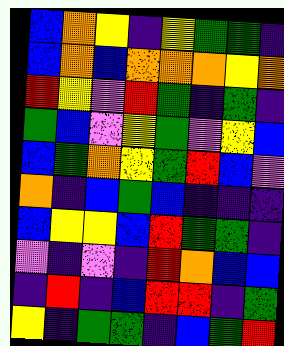[["blue", "orange", "yellow", "indigo", "yellow", "green", "green", "indigo"], ["blue", "orange", "blue", "orange", "orange", "orange", "yellow", "orange"], ["red", "yellow", "violet", "red", "green", "indigo", "green", "indigo"], ["green", "blue", "violet", "yellow", "green", "violet", "yellow", "blue"], ["blue", "green", "orange", "yellow", "green", "red", "blue", "violet"], ["orange", "indigo", "blue", "green", "blue", "indigo", "indigo", "indigo"], ["blue", "yellow", "yellow", "blue", "red", "green", "green", "indigo"], ["violet", "indigo", "violet", "indigo", "red", "orange", "blue", "blue"], ["indigo", "red", "indigo", "blue", "red", "red", "indigo", "green"], ["yellow", "indigo", "green", "green", "indigo", "blue", "green", "red"]]